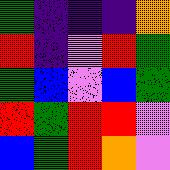[["green", "indigo", "indigo", "indigo", "orange"], ["red", "indigo", "violet", "red", "green"], ["green", "blue", "violet", "blue", "green"], ["red", "green", "red", "red", "violet"], ["blue", "green", "red", "orange", "violet"]]